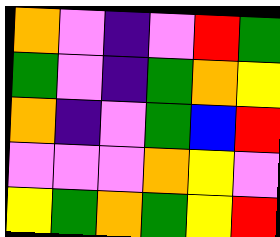[["orange", "violet", "indigo", "violet", "red", "green"], ["green", "violet", "indigo", "green", "orange", "yellow"], ["orange", "indigo", "violet", "green", "blue", "red"], ["violet", "violet", "violet", "orange", "yellow", "violet"], ["yellow", "green", "orange", "green", "yellow", "red"]]